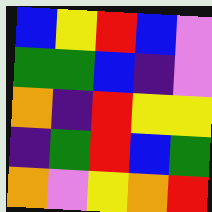[["blue", "yellow", "red", "blue", "violet"], ["green", "green", "blue", "indigo", "violet"], ["orange", "indigo", "red", "yellow", "yellow"], ["indigo", "green", "red", "blue", "green"], ["orange", "violet", "yellow", "orange", "red"]]